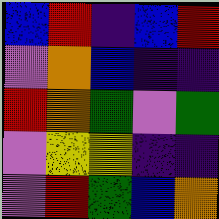[["blue", "red", "indigo", "blue", "red"], ["violet", "orange", "blue", "indigo", "indigo"], ["red", "orange", "green", "violet", "green"], ["violet", "yellow", "yellow", "indigo", "indigo"], ["violet", "red", "green", "blue", "orange"]]